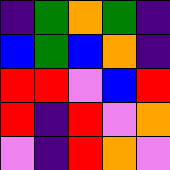[["indigo", "green", "orange", "green", "indigo"], ["blue", "green", "blue", "orange", "indigo"], ["red", "red", "violet", "blue", "red"], ["red", "indigo", "red", "violet", "orange"], ["violet", "indigo", "red", "orange", "violet"]]